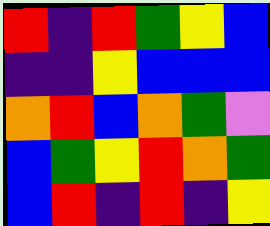[["red", "indigo", "red", "green", "yellow", "blue"], ["indigo", "indigo", "yellow", "blue", "blue", "blue"], ["orange", "red", "blue", "orange", "green", "violet"], ["blue", "green", "yellow", "red", "orange", "green"], ["blue", "red", "indigo", "red", "indigo", "yellow"]]